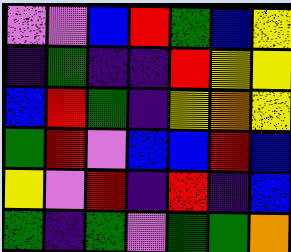[["violet", "violet", "blue", "red", "green", "blue", "yellow"], ["indigo", "green", "indigo", "indigo", "red", "yellow", "yellow"], ["blue", "red", "green", "indigo", "yellow", "orange", "yellow"], ["green", "red", "violet", "blue", "blue", "red", "blue"], ["yellow", "violet", "red", "indigo", "red", "indigo", "blue"], ["green", "indigo", "green", "violet", "green", "green", "orange"]]